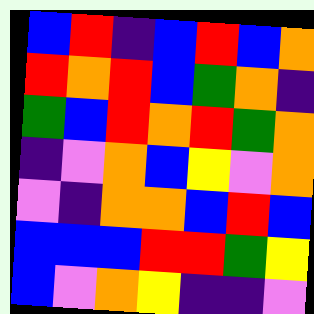[["blue", "red", "indigo", "blue", "red", "blue", "orange"], ["red", "orange", "red", "blue", "green", "orange", "indigo"], ["green", "blue", "red", "orange", "red", "green", "orange"], ["indigo", "violet", "orange", "blue", "yellow", "violet", "orange"], ["violet", "indigo", "orange", "orange", "blue", "red", "blue"], ["blue", "blue", "blue", "red", "red", "green", "yellow"], ["blue", "violet", "orange", "yellow", "indigo", "indigo", "violet"]]